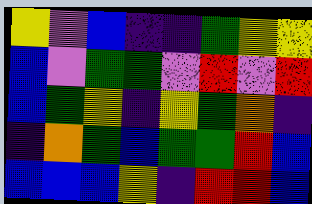[["yellow", "violet", "blue", "indigo", "indigo", "green", "yellow", "yellow"], ["blue", "violet", "green", "green", "violet", "red", "violet", "red"], ["blue", "green", "yellow", "indigo", "yellow", "green", "orange", "indigo"], ["indigo", "orange", "green", "blue", "green", "green", "red", "blue"], ["blue", "blue", "blue", "yellow", "indigo", "red", "red", "blue"]]